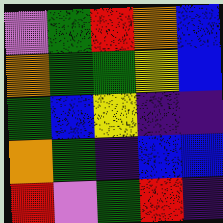[["violet", "green", "red", "orange", "blue"], ["orange", "green", "green", "yellow", "blue"], ["green", "blue", "yellow", "indigo", "indigo"], ["orange", "green", "indigo", "blue", "blue"], ["red", "violet", "green", "red", "indigo"]]